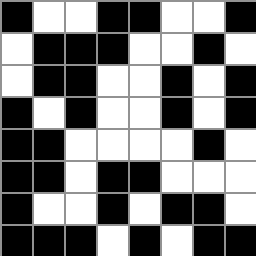[["black", "white", "white", "black", "black", "white", "white", "black"], ["white", "black", "black", "black", "white", "white", "black", "white"], ["white", "black", "black", "white", "white", "black", "white", "black"], ["black", "white", "black", "white", "white", "black", "white", "black"], ["black", "black", "white", "white", "white", "white", "black", "white"], ["black", "black", "white", "black", "black", "white", "white", "white"], ["black", "white", "white", "black", "white", "black", "black", "white"], ["black", "black", "black", "white", "black", "white", "black", "black"]]